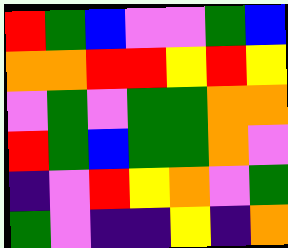[["red", "green", "blue", "violet", "violet", "green", "blue"], ["orange", "orange", "red", "red", "yellow", "red", "yellow"], ["violet", "green", "violet", "green", "green", "orange", "orange"], ["red", "green", "blue", "green", "green", "orange", "violet"], ["indigo", "violet", "red", "yellow", "orange", "violet", "green"], ["green", "violet", "indigo", "indigo", "yellow", "indigo", "orange"]]